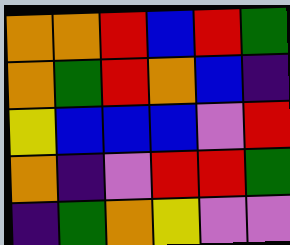[["orange", "orange", "red", "blue", "red", "green"], ["orange", "green", "red", "orange", "blue", "indigo"], ["yellow", "blue", "blue", "blue", "violet", "red"], ["orange", "indigo", "violet", "red", "red", "green"], ["indigo", "green", "orange", "yellow", "violet", "violet"]]